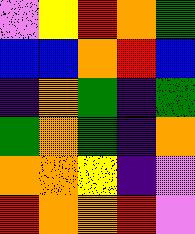[["violet", "yellow", "red", "orange", "green"], ["blue", "blue", "orange", "red", "blue"], ["indigo", "orange", "green", "indigo", "green"], ["green", "orange", "green", "indigo", "orange"], ["orange", "orange", "yellow", "indigo", "violet"], ["red", "orange", "orange", "red", "violet"]]